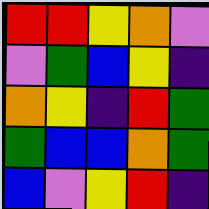[["red", "red", "yellow", "orange", "violet"], ["violet", "green", "blue", "yellow", "indigo"], ["orange", "yellow", "indigo", "red", "green"], ["green", "blue", "blue", "orange", "green"], ["blue", "violet", "yellow", "red", "indigo"]]